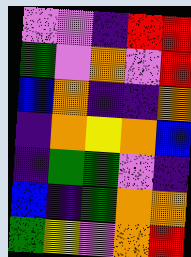[["violet", "violet", "indigo", "red", "red"], ["green", "violet", "orange", "violet", "red"], ["blue", "orange", "indigo", "indigo", "orange"], ["indigo", "orange", "yellow", "orange", "blue"], ["indigo", "green", "green", "violet", "indigo"], ["blue", "indigo", "green", "orange", "orange"], ["green", "yellow", "violet", "orange", "red"]]